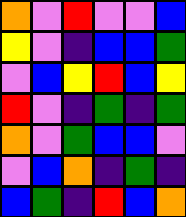[["orange", "violet", "red", "violet", "violet", "blue"], ["yellow", "violet", "indigo", "blue", "blue", "green"], ["violet", "blue", "yellow", "red", "blue", "yellow"], ["red", "violet", "indigo", "green", "indigo", "green"], ["orange", "violet", "green", "blue", "blue", "violet"], ["violet", "blue", "orange", "indigo", "green", "indigo"], ["blue", "green", "indigo", "red", "blue", "orange"]]